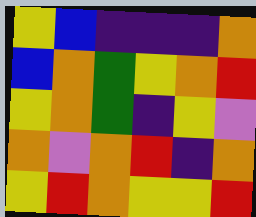[["yellow", "blue", "indigo", "indigo", "indigo", "orange"], ["blue", "orange", "green", "yellow", "orange", "red"], ["yellow", "orange", "green", "indigo", "yellow", "violet"], ["orange", "violet", "orange", "red", "indigo", "orange"], ["yellow", "red", "orange", "yellow", "yellow", "red"]]